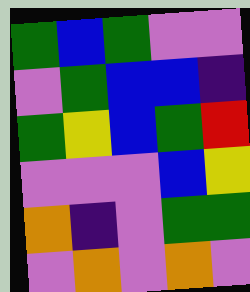[["green", "blue", "green", "violet", "violet"], ["violet", "green", "blue", "blue", "indigo"], ["green", "yellow", "blue", "green", "red"], ["violet", "violet", "violet", "blue", "yellow"], ["orange", "indigo", "violet", "green", "green"], ["violet", "orange", "violet", "orange", "violet"]]